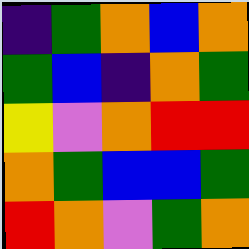[["indigo", "green", "orange", "blue", "orange"], ["green", "blue", "indigo", "orange", "green"], ["yellow", "violet", "orange", "red", "red"], ["orange", "green", "blue", "blue", "green"], ["red", "orange", "violet", "green", "orange"]]